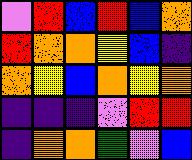[["violet", "red", "blue", "red", "blue", "orange"], ["red", "orange", "orange", "yellow", "blue", "indigo"], ["orange", "yellow", "blue", "orange", "yellow", "orange"], ["indigo", "indigo", "indigo", "violet", "red", "red"], ["indigo", "orange", "orange", "green", "violet", "blue"]]